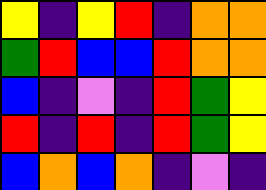[["yellow", "indigo", "yellow", "red", "indigo", "orange", "orange"], ["green", "red", "blue", "blue", "red", "orange", "orange"], ["blue", "indigo", "violet", "indigo", "red", "green", "yellow"], ["red", "indigo", "red", "indigo", "red", "green", "yellow"], ["blue", "orange", "blue", "orange", "indigo", "violet", "indigo"]]